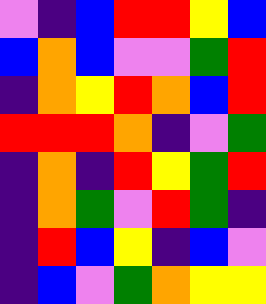[["violet", "indigo", "blue", "red", "red", "yellow", "blue"], ["blue", "orange", "blue", "violet", "violet", "green", "red"], ["indigo", "orange", "yellow", "red", "orange", "blue", "red"], ["red", "red", "red", "orange", "indigo", "violet", "green"], ["indigo", "orange", "indigo", "red", "yellow", "green", "red"], ["indigo", "orange", "green", "violet", "red", "green", "indigo"], ["indigo", "red", "blue", "yellow", "indigo", "blue", "violet"], ["indigo", "blue", "violet", "green", "orange", "yellow", "yellow"]]